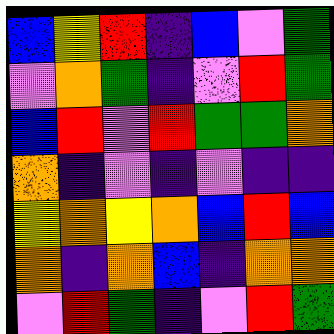[["blue", "yellow", "red", "indigo", "blue", "violet", "green"], ["violet", "orange", "green", "indigo", "violet", "red", "green"], ["blue", "red", "violet", "red", "green", "green", "orange"], ["orange", "indigo", "violet", "indigo", "violet", "indigo", "indigo"], ["yellow", "orange", "yellow", "orange", "blue", "red", "blue"], ["orange", "indigo", "orange", "blue", "indigo", "orange", "orange"], ["violet", "red", "green", "indigo", "violet", "red", "green"]]